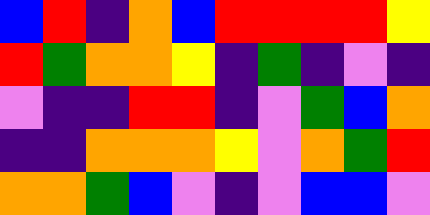[["blue", "red", "indigo", "orange", "blue", "red", "red", "red", "red", "yellow"], ["red", "green", "orange", "orange", "yellow", "indigo", "green", "indigo", "violet", "indigo"], ["violet", "indigo", "indigo", "red", "red", "indigo", "violet", "green", "blue", "orange"], ["indigo", "indigo", "orange", "orange", "orange", "yellow", "violet", "orange", "green", "red"], ["orange", "orange", "green", "blue", "violet", "indigo", "violet", "blue", "blue", "violet"]]